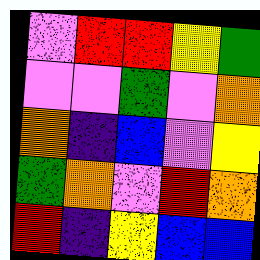[["violet", "red", "red", "yellow", "green"], ["violet", "violet", "green", "violet", "orange"], ["orange", "indigo", "blue", "violet", "yellow"], ["green", "orange", "violet", "red", "orange"], ["red", "indigo", "yellow", "blue", "blue"]]